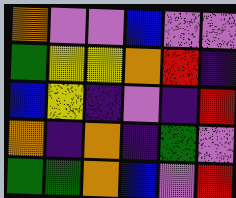[["orange", "violet", "violet", "blue", "violet", "violet"], ["green", "yellow", "yellow", "orange", "red", "indigo"], ["blue", "yellow", "indigo", "violet", "indigo", "red"], ["orange", "indigo", "orange", "indigo", "green", "violet"], ["green", "green", "orange", "blue", "violet", "red"]]